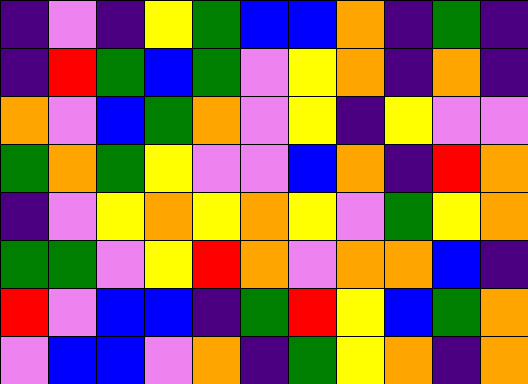[["indigo", "violet", "indigo", "yellow", "green", "blue", "blue", "orange", "indigo", "green", "indigo"], ["indigo", "red", "green", "blue", "green", "violet", "yellow", "orange", "indigo", "orange", "indigo"], ["orange", "violet", "blue", "green", "orange", "violet", "yellow", "indigo", "yellow", "violet", "violet"], ["green", "orange", "green", "yellow", "violet", "violet", "blue", "orange", "indigo", "red", "orange"], ["indigo", "violet", "yellow", "orange", "yellow", "orange", "yellow", "violet", "green", "yellow", "orange"], ["green", "green", "violet", "yellow", "red", "orange", "violet", "orange", "orange", "blue", "indigo"], ["red", "violet", "blue", "blue", "indigo", "green", "red", "yellow", "blue", "green", "orange"], ["violet", "blue", "blue", "violet", "orange", "indigo", "green", "yellow", "orange", "indigo", "orange"]]